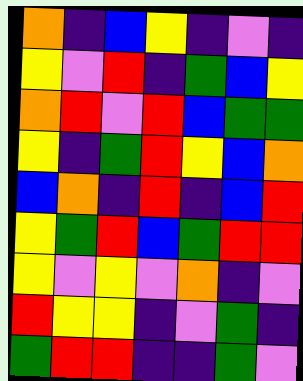[["orange", "indigo", "blue", "yellow", "indigo", "violet", "indigo"], ["yellow", "violet", "red", "indigo", "green", "blue", "yellow"], ["orange", "red", "violet", "red", "blue", "green", "green"], ["yellow", "indigo", "green", "red", "yellow", "blue", "orange"], ["blue", "orange", "indigo", "red", "indigo", "blue", "red"], ["yellow", "green", "red", "blue", "green", "red", "red"], ["yellow", "violet", "yellow", "violet", "orange", "indigo", "violet"], ["red", "yellow", "yellow", "indigo", "violet", "green", "indigo"], ["green", "red", "red", "indigo", "indigo", "green", "violet"]]